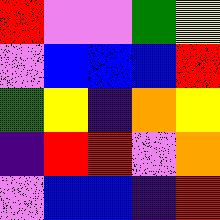[["red", "violet", "violet", "green", "yellow"], ["violet", "blue", "blue", "blue", "red"], ["green", "yellow", "indigo", "orange", "yellow"], ["indigo", "red", "red", "violet", "orange"], ["violet", "blue", "blue", "indigo", "red"]]